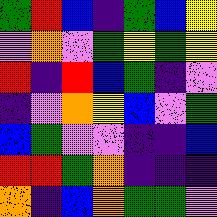[["green", "red", "blue", "indigo", "green", "blue", "yellow"], ["violet", "orange", "violet", "green", "yellow", "green", "yellow"], ["red", "indigo", "red", "blue", "green", "indigo", "violet"], ["indigo", "violet", "orange", "yellow", "blue", "violet", "green"], ["blue", "green", "violet", "violet", "indigo", "indigo", "blue"], ["red", "red", "green", "orange", "indigo", "indigo", "indigo"], ["orange", "indigo", "blue", "orange", "green", "green", "violet"]]